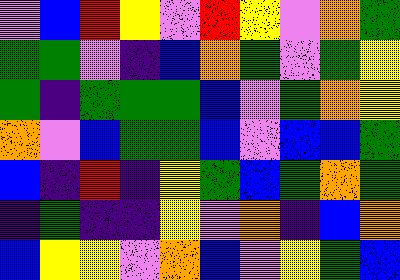[["violet", "blue", "red", "yellow", "violet", "red", "yellow", "violet", "orange", "green"], ["green", "green", "violet", "indigo", "blue", "orange", "green", "violet", "green", "yellow"], ["green", "indigo", "green", "green", "green", "blue", "violet", "green", "orange", "yellow"], ["orange", "violet", "blue", "green", "green", "blue", "violet", "blue", "blue", "green"], ["blue", "indigo", "red", "indigo", "yellow", "green", "blue", "green", "orange", "green"], ["indigo", "green", "indigo", "indigo", "yellow", "violet", "orange", "indigo", "blue", "orange"], ["blue", "yellow", "yellow", "violet", "orange", "blue", "violet", "yellow", "green", "blue"]]